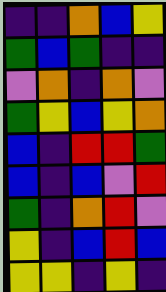[["indigo", "indigo", "orange", "blue", "yellow"], ["green", "blue", "green", "indigo", "indigo"], ["violet", "orange", "indigo", "orange", "violet"], ["green", "yellow", "blue", "yellow", "orange"], ["blue", "indigo", "red", "red", "green"], ["blue", "indigo", "blue", "violet", "red"], ["green", "indigo", "orange", "red", "violet"], ["yellow", "indigo", "blue", "red", "blue"], ["yellow", "yellow", "indigo", "yellow", "indigo"]]